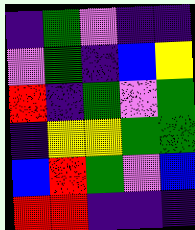[["indigo", "green", "violet", "indigo", "indigo"], ["violet", "green", "indigo", "blue", "yellow"], ["red", "indigo", "green", "violet", "green"], ["indigo", "yellow", "yellow", "green", "green"], ["blue", "red", "green", "violet", "blue"], ["red", "red", "indigo", "indigo", "indigo"]]